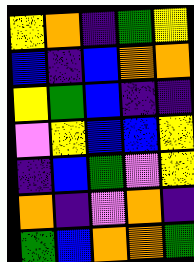[["yellow", "orange", "indigo", "green", "yellow"], ["blue", "indigo", "blue", "orange", "orange"], ["yellow", "green", "blue", "indigo", "indigo"], ["violet", "yellow", "blue", "blue", "yellow"], ["indigo", "blue", "green", "violet", "yellow"], ["orange", "indigo", "violet", "orange", "indigo"], ["green", "blue", "orange", "orange", "green"]]